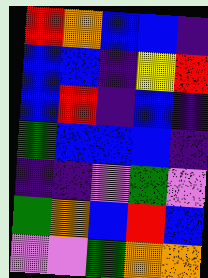[["red", "orange", "blue", "blue", "indigo"], ["blue", "blue", "indigo", "yellow", "red"], ["blue", "red", "indigo", "blue", "indigo"], ["green", "blue", "blue", "blue", "indigo"], ["indigo", "indigo", "violet", "green", "violet"], ["green", "orange", "blue", "red", "blue"], ["violet", "violet", "green", "orange", "orange"]]